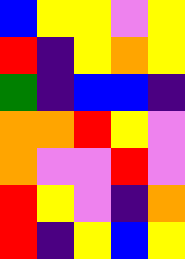[["blue", "yellow", "yellow", "violet", "yellow"], ["red", "indigo", "yellow", "orange", "yellow"], ["green", "indigo", "blue", "blue", "indigo"], ["orange", "orange", "red", "yellow", "violet"], ["orange", "violet", "violet", "red", "violet"], ["red", "yellow", "violet", "indigo", "orange"], ["red", "indigo", "yellow", "blue", "yellow"]]